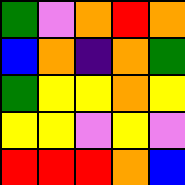[["green", "violet", "orange", "red", "orange"], ["blue", "orange", "indigo", "orange", "green"], ["green", "yellow", "yellow", "orange", "yellow"], ["yellow", "yellow", "violet", "yellow", "violet"], ["red", "red", "red", "orange", "blue"]]